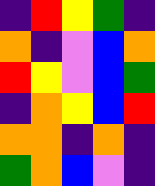[["indigo", "red", "yellow", "green", "indigo"], ["orange", "indigo", "violet", "blue", "orange"], ["red", "yellow", "violet", "blue", "green"], ["indigo", "orange", "yellow", "blue", "red"], ["orange", "orange", "indigo", "orange", "indigo"], ["green", "orange", "blue", "violet", "indigo"]]